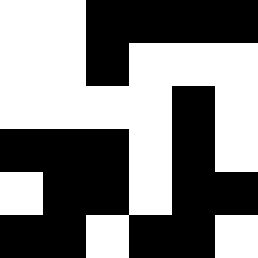[["white", "white", "black", "black", "black", "black"], ["white", "white", "black", "white", "white", "white"], ["white", "white", "white", "white", "black", "white"], ["black", "black", "black", "white", "black", "white"], ["white", "black", "black", "white", "black", "black"], ["black", "black", "white", "black", "black", "white"]]